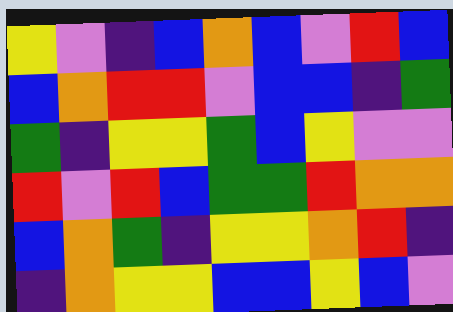[["yellow", "violet", "indigo", "blue", "orange", "blue", "violet", "red", "blue"], ["blue", "orange", "red", "red", "violet", "blue", "blue", "indigo", "green"], ["green", "indigo", "yellow", "yellow", "green", "blue", "yellow", "violet", "violet"], ["red", "violet", "red", "blue", "green", "green", "red", "orange", "orange"], ["blue", "orange", "green", "indigo", "yellow", "yellow", "orange", "red", "indigo"], ["indigo", "orange", "yellow", "yellow", "blue", "blue", "yellow", "blue", "violet"]]